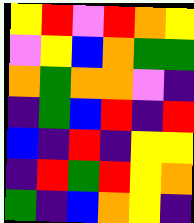[["yellow", "red", "violet", "red", "orange", "yellow"], ["violet", "yellow", "blue", "orange", "green", "green"], ["orange", "green", "orange", "orange", "violet", "indigo"], ["indigo", "green", "blue", "red", "indigo", "red"], ["blue", "indigo", "red", "indigo", "yellow", "yellow"], ["indigo", "red", "green", "red", "yellow", "orange"], ["green", "indigo", "blue", "orange", "yellow", "indigo"]]